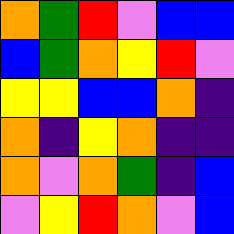[["orange", "green", "red", "violet", "blue", "blue"], ["blue", "green", "orange", "yellow", "red", "violet"], ["yellow", "yellow", "blue", "blue", "orange", "indigo"], ["orange", "indigo", "yellow", "orange", "indigo", "indigo"], ["orange", "violet", "orange", "green", "indigo", "blue"], ["violet", "yellow", "red", "orange", "violet", "blue"]]